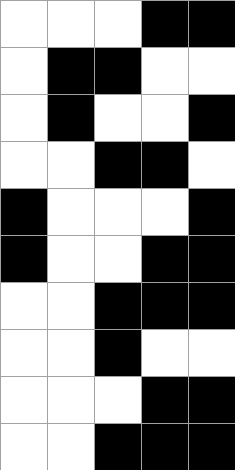[["white", "white", "white", "black", "black"], ["white", "black", "black", "white", "white"], ["white", "black", "white", "white", "black"], ["white", "white", "black", "black", "white"], ["black", "white", "white", "white", "black"], ["black", "white", "white", "black", "black"], ["white", "white", "black", "black", "black"], ["white", "white", "black", "white", "white"], ["white", "white", "white", "black", "black"], ["white", "white", "black", "black", "black"]]